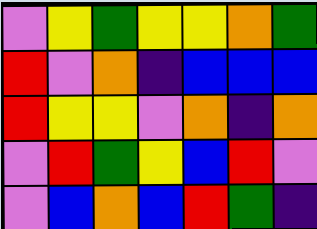[["violet", "yellow", "green", "yellow", "yellow", "orange", "green"], ["red", "violet", "orange", "indigo", "blue", "blue", "blue"], ["red", "yellow", "yellow", "violet", "orange", "indigo", "orange"], ["violet", "red", "green", "yellow", "blue", "red", "violet"], ["violet", "blue", "orange", "blue", "red", "green", "indigo"]]